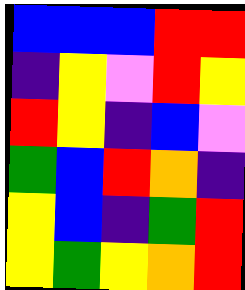[["blue", "blue", "blue", "red", "red"], ["indigo", "yellow", "violet", "red", "yellow"], ["red", "yellow", "indigo", "blue", "violet"], ["green", "blue", "red", "orange", "indigo"], ["yellow", "blue", "indigo", "green", "red"], ["yellow", "green", "yellow", "orange", "red"]]